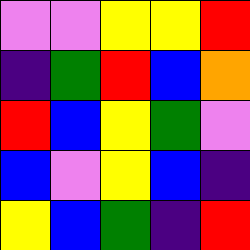[["violet", "violet", "yellow", "yellow", "red"], ["indigo", "green", "red", "blue", "orange"], ["red", "blue", "yellow", "green", "violet"], ["blue", "violet", "yellow", "blue", "indigo"], ["yellow", "blue", "green", "indigo", "red"]]